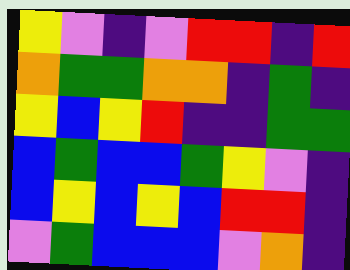[["yellow", "violet", "indigo", "violet", "red", "red", "indigo", "red"], ["orange", "green", "green", "orange", "orange", "indigo", "green", "indigo"], ["yellow", "blue", "yellow", "red", "indigo", "indigo", "green", "green"], ["blue", "green", "blue", "blue", "green", "yellow", "violet", "indigo"], ["blue", "yellow", "blue", "yellow", "blue", "red", "red", "indigo"], ["violet", "green", "blue", "blue", "blue", "violet", "orange", "indigo"]]